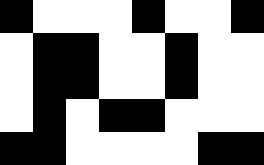[["black", "white", "white", "white", "black", "white", "white", "black"], ["white", "black", "black", "white", "white", "black", "white", "white"], ["white", "black", "black", "white", "white", "black", "white", "white"], ["white", "black", "white", "black", "black", "white", "white", "white"], ["black", "black", "white", "white", "white", "white", "black", "black"]]